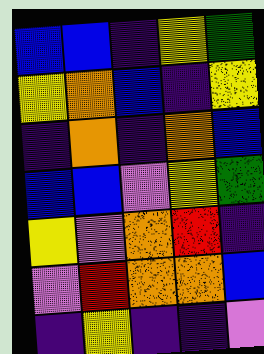[["blue", "blue", "indigo", "yellow", "green"], ["yellow", "orange", "blue", "indigo", "yellow"], ["indigo", "orange", "indigo", "orange", "blue"], ["blue", "blue", "violet", "yellow", "green"], ["yellow", "violet", "orange", "red", "indigo"], ["violet", "red", "orange", "orange", "blue"], ["indigo", "yellow", "indigo", "indigo", "violet"]]